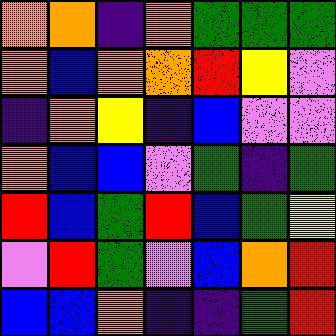[["orange", "orange", "indigo", "orange", "green", "green", "green"], ["orange", "blue", "orange", "orange", "red", "yellow", "violet"], ["indigo", "orange", "yellow", "indigo", "blue", "violet", "violet"], ["orange", "blue", "blue", "violet", "green", "indigo", "green"], ["red", "blue", "green", "red", "blue", "green", "yellow"], ["violet", "red", "green", "violet", "blue", "orange", "red"], ["blue", "blue", "orange", "indigo", "indigo", "green", "red"]]